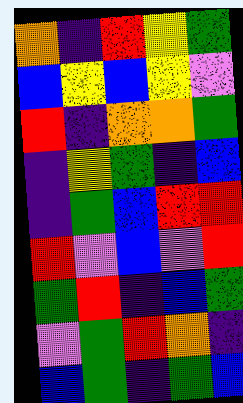[["orange", "indigo", "red", "yellow", "green"], ["blue", "yellow", "blue", "yellow", "violet"], ["red", "indigo", "orange", "orange", "green"], ["indigo", "yellow", "green", "indigo", "blue"], ["indigo", "green", "blue", "red", "red"], ["red", "violet", "blue", "violet", "red"], ["green", "red", "indigo", "blue", "green"], ["violet", "green", "red", "orange", "indigo"], ["blue", "green", "indigo", "green", "blue"]]